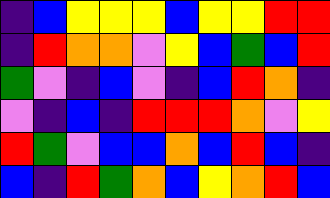[["indigo", "blue", "yellow", "yellow", "yellow", "blue", "yellow", "yellow", "red", "red"], ["indigo", "red", "orange", "orange", "violet", "yellow", "blue", "green", "blue", "red"], ["green", "violet", "indigo", "blue", "violet", "indigo", "blue", "red", "orange", "indigo"], ["violet", "indigo", "blue", "indigo", "red", "red", "red", "orange", "violet", "yellow"], ["red", "green", "violet", "blue", "blue", "orange", "blue", "red", "blue", "indigo"], ["blue", "indigo", "red", "green", "orange", "blue", "yellow", "orange", "red", "blue"]]